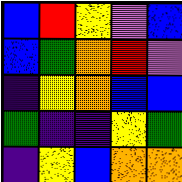[["blue", "red", "yellow", "violet", "blue"], ["blue", "green", "orange", "red", "violet"], ["indigo", "yellow", "orange", "blue", "blue"], ["green", "indigo", "indigo", "yellow", "green"], ["indigo", "yellow", "blue", "orange", "orange"]]